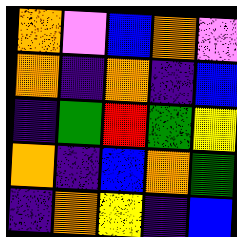[["orange", "violet", "blue", "orange", "violet"], ["orange", "indigo", "orange", "indigo", "blue"], ["indigo", "green", "red", "green", "yellow"], ["orange", "indigo", "blue", "orange", "green"], ["indigo", "orange", "yellow", "indigo", "blue"]]